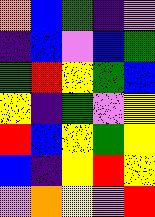[["orange", "blue", "green", "indigo", "violet"], ["indigo", "blue", "violet", "blue", "green"], ["green", "red", "yellow", "green", "blue"], ["yellow", "indigo", "green", "violet", "yellow"], ["red", "blue", "yellow", "green", "yellow"], ["blue", "indigo", "yellow", "red", "yellow"], ["violet", "orange", "yellow", "violet", "red"]]